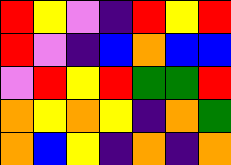[["red", "yellow", "violet", "indigo", "red", "yellow", "red"], ["red", "violet", "indigo", "blue", "orange", "blue", "blue"], ["violet", "red", "yellow", "red", "green", "green", "red"], ["orange", "yellow", "orange", "yellow", "indigo", "orange", "green"], ["orange", "blue", "yellow", "indigo", "orange", "indigo", "orange"]]